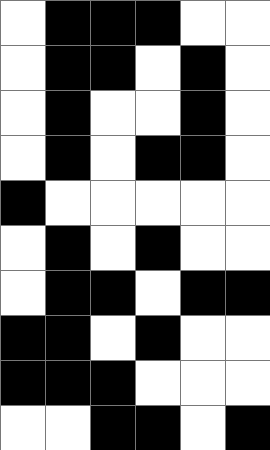[["white", "black", "black", "black", "white", "white"], ["white", "black", "black", "white", "black", "white"], ["white", "black", "white", "white", "black", "white"], ["white", "black", "white", "black", "black", "white"], ["black", "white", "white", "white", "white", "white"], ["white", "black", "white", "black", "white", "white"], ["white", "black", "black", "white", "black", "black"], ["black", "black", "white", "black", "white", "white"], ["black", "black", "black", "white", "white", "white"], ["white", "white", "black", "black", "white", "black"]]